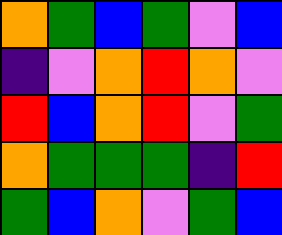[["orange", "green", "blue", "green", "violet", "blue"], ["indigo", "violet", "orange", "red", "orange", "violet"], ["red", "blue", "orange", "red", "violet", "green"], ["orange", "green", "green", "green", "indigo", "red"], ["green", "blue", "orange", "violet", "green", "blue"]]